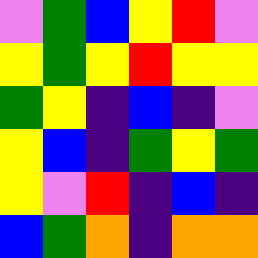[["violet", "green", "blue", "yellow", "red", "violet"], ["yellow", "green", "yellow", "red", "yellow", "yellow"], ["green", "yellow", "indigo", "blue", "indigo", "violet"], ["yellow", "blue", "indigo", "green", "yellow", "green"], ["yellow", "violet", "red", "indigo", "blue", "indigo"], ["blue", "green", "orange", "indigo", "orange", "orange"]]